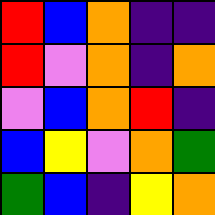[["red", "blue", "orange", "indigo", "indigo"], ["red", "violet", "orange", "indigo", "orange"], ["violet", "blue", "orange", "red", "indigo"], ["blue", "yellow", "violet", "orange", "green"], ["green", "blue", "indigo", "yellow", "orange"]]